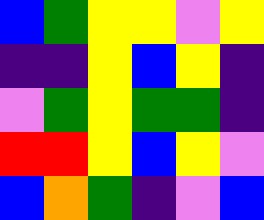[["blue", "green", "yellow", "yellow", "violet", "yellow"], ["indigo", "indigo", "yellow", "blue", "yellow", "indigo"], ["violet", "green", "yellow", "green", "green", "indigo"], ["red", "red", "yellow", "blue", "yellow", "violet"], ["blue", "orange", "green", "indigo", "violet", "blue"]]